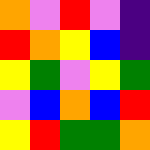[["orange", "violet", "red", "violet", "indigo"], ["red", "orange", "yellow", "blue", "indigo"], ["yellow", "green", "violet", "yellow", "green"], ["violet", "blue", "orange", "blue", "red"], ["yellow", "red", "green", "green", "orange"]]